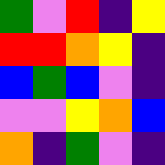[["green", "violet", "red", "indigo", "yellow"], ["red", "red", "orange", "yellow", "indigo"], ["blue", "green", "blue", "violet", "indigo"], ["violet", "violet", "yellow", "orange", "blue"], ["orange", "indigo", "green", "violet", "indigo"]]